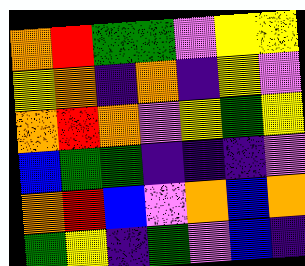[["orange", "red", "green", "green", "violet", "yellow", "yellow"], ["yellow", "orange", "indigo", "orange", "indigo", "yellow", "violet"], ["orange", "red", "orange", "violet", "yellow", "green", "yellow"], ["blue", "green", "green", "indigo", "indigo", "indigo", "violet"], ["orange", "red", "blue", "violet", "orange", "blue", "orange"], ["green", "yellow", "indigo", "green", "violet", "blue", "indigo"]]